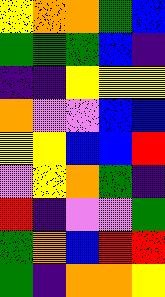[["yellow", "orange", "orange", "green", "blue"], ["green", "green", "green", "blue", "indigo"], ["indigo", "indigo", "yellow", "yellow", "yellow"], ["orange", "violet", "violet", "blue", "blue"], ["yellow", "yellow", "blue", "blue", "red"], ["violet", "yellow", "orange", "green", "indigo"], ["red", "indigo", "violet", "violet", "green"], ["green", "orange", "blue", "red", "red"], ["green", "indigo", "orange", "orange", "yellow"]]